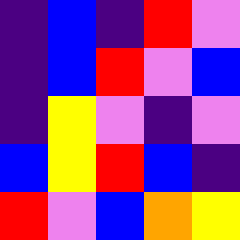[["indigo", "blue", "indigo", "red", "violet"], ["indigo", "blue", "red", "violet", "blue"], ["indigo", "yellow", "violet", "indigo", "violet"], ["blue", "yellow", "red", "blue", "indigo"], ["red", "violet", "blue", "orange", "yellow"]]